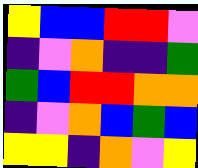[["yellow", "blue", "blue", "red", "red", "violet"], ["indigo", "violet", "orange", "indigo", "indigo", "green"], ["green", "blue", "red", "red", "orange", "orange"], ["indigo", "violet", "orange", "blue", "green", "blue"], ["yellow", "yellow", "indigo", "orange", "violet", "yellow"]]